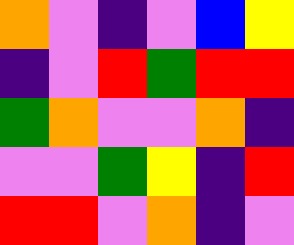[["orange", "violet", "indigo", "violet", "blue", "yellow"], ["indigo", "violet", "red", "green", "red", "red"], ["green", "orange", "violet", "violet", "orange", "indigo"], ["violet", "violet", "green", "yellow", "indigo", "red"], ["red", "red", "violet", "orange", "indigo", "violet"]]